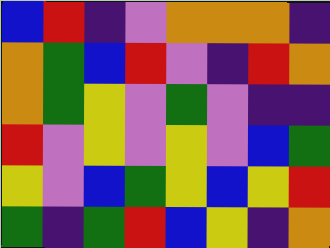[["blue", "red", "indigo", "violet", "orange", "orange", "orange", "indigo"], ["orange", "green", "blue", "red", "violet", "indigo", "red", "orange"], ["orange", "green", "yellow", "violet", "green", "violet", "indigo", "indigo"], ["red", "violet", "yellow", "violet", "yellow", "violet", "blue", "green"], ["yellow", "violet", "blue", "green", "yellow", "blue", "yellow", "red"], ["green", "indigo", "green", "red", "blue", "yellow", "indigo", "orange"]]